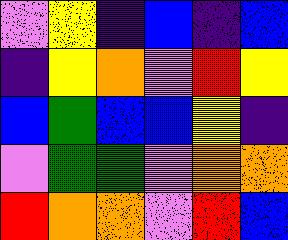[["violet", "yellow", "indigo", "blue", "indigo", "blue"], ["indigo", "yellow", "orange", "violet", "red", "yellow"], ["blue", "green", "blue", "blue", "yellow", "indigo"], ["violet", "green", "green", "violet", "orange", "orange"], ["red", "orange", "orange", "violet", "red", "blue"]]